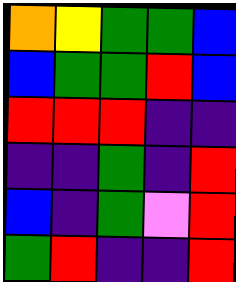[["orange", "yellow", "green", "green", "blue"], ["blue", "green", "green", "red", "blue"], ["red", "red", "red", "indigo", "indigo"], ["indigo", "indigo", "green", "indigo", "red"], ["blue", "indigo", "green", "violet", "red"], ["green", "red", "indigo", "indigo", "red"]]